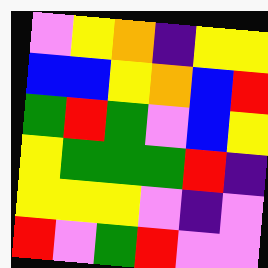[["violet", "yellow", "orange", "indigo", "yellow", "yellow"], ["blue", "blue", "yellow", "orange", "blue", "red"], ["green", "red", "green", "violet", "blue", "yellow"], ["yellow", "green", "green", "green", "red", "indigo"], ["yellow", "yellow", "yellow", "violet", "indigo", "violet"], ["red", "violet", "green", "red", "violet", "violet"]]